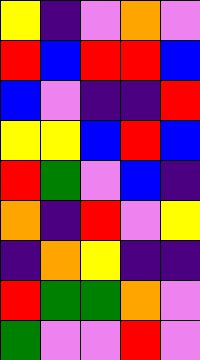[["yellow", "indigo", "violet", "orange", "violet"], ["red", "blue", "red", "red", "blue"], ["blue", "violet", "indigo", "indigo", "red"], ["yellow", "yellow", "blue", "red", "blue"], ["red", "green", "violet", "blue", "indigo"], ["orange", "indigo", "red", "violet", "yellow"], ["indigo", "orange", "yellow", "indigo", "indigo"], ["red", "green", "green", "orange", "violet"], ["green", "violet", "violet", "red", "violet"]]